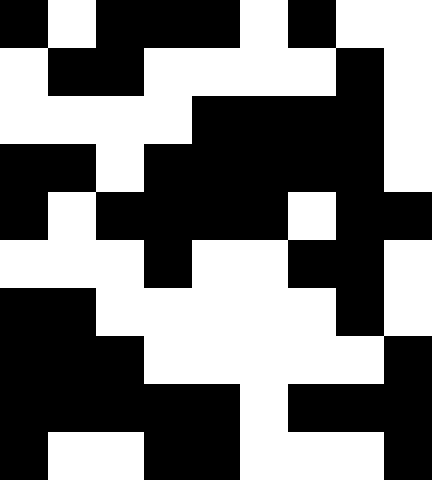[["black", "white", "black", "black", "black", "white", "black", "white", "white"], ["white", "black", "black", "white", "white", "white", "white", "black", "white"], ["white", "white", "white", "white", "black", "black", "black", "black", "white"], ["black", "black", "white", "black", "black", "black", "black", "black", "white"], ["black", "white", "black", "black", "black", "black", "white", "black", "black"], ["white", "white", "white", "black", "white", "white", "black", "black", "white"], ["black", "black", "white", "white", "white", "white", "white", "black", "white"], ["black", "black", "black", "white", "white", "white", "white", "white", "black"], ["black", "black", "black", "black", "black", "white", "black", "black", "black"], ["black", "white", "white", "black", "black", "white", "white", "white", "black"]]